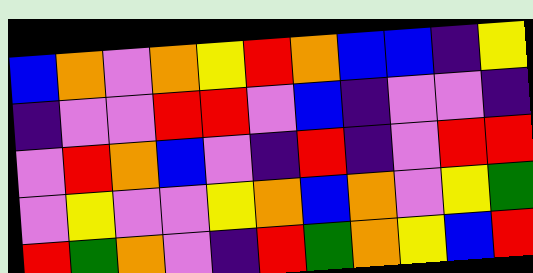[["blue", "orange", "violet", "orange", "yellow", "red", "orange", "blue", "blue", "indigo", "yellow"], ["indigo", "violet", "violet", "red", "red", "violet", "blue", "indigo", "violet", "violet", "indigo"], ["violet", "red", "orange", "blue", "violet", "indigo", "red", "indigo", "violet", "red", "red"], ["violet", "yellow", "violet", "violet", "yellow", "orange", "blue", "orange", "violet", "yellow", "green"], ["red", "green", "orange", "violet", "indigo", "red", "green", "orange", "yellow", "blue", "red"]]